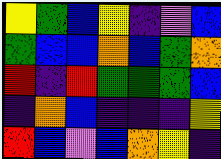[["yellow", "green", "blue", "yellow", "indigo", "violet", "blue"], ["green", "blue", "blue", "orange", "blue", "green", "orange"], ["red", "indigo", "red", "green", "green", "green", "blue"], ["indigo", "orange", "blue", "indigo", "indigo", "indigo", "yellow"], ["red", "blue", "violet", "blue", "orange", "yellow", "indigo"]]